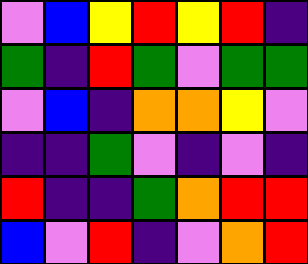[["violet", "blue", "yellow", "red", "yellow", "red", "indigo"], ["green", "indigo", "red", "green", "violet", "green", "green"], ["violet", "blue", "indigo", "orange", "orange", "yellow", "violet"], ["indigo", "indigo", "green", "violet", "indigo", "violet", "indigo"], ["red", "indigo", "indigo", "green", "orange", "red", "red"], ["blue", "violet", "red", "indigo", "violet", "orange", "red"]]